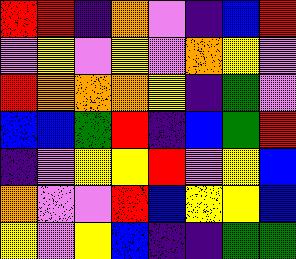[["red", "red", "indigo", "orange", "violet", "indigo", "blue", "red"], ["violet", "yellow", "violet", "yellow", "violet", "orange", "yellow", "violet"], ["red", "orange", "orange", "orange", "yellow", "indigo", "green", "violet"], ["blue", "blue", "green", "red", "indigo", "blue", "green", "red"], ["indigo", "violet", "yellow", "yellow", "red", "violet", "yellow", "blue"], ["orange", "violet", "violet", "red", "blue", "yellow", "yellow", "blue"], ["yellow", "violet", "yellow", "blue", "indigo", "indigo", "green", "green"]]